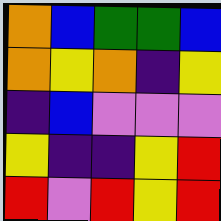[["orange", "blue", "green", "green", "blue"], ["orange", "yellow", "orange", "indigo", "yellow"], ["indigo", "blue", "violet", "violet", "violet"], ["yellow", "indigo", "indigo", "yellow", "red"], ["red", "violet", "red", "yellow", "red"]]